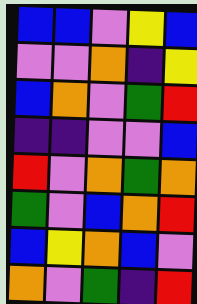[["blue", "blue", "violet", "yellow", "blue"], ["violet", "violet", "orange", "indigo", "yellow"], ["blue", "orange", "violet", "green", "red"], ["indigo", "indigo", "violet", "violet", "blue"], ["red", "violet", "orange", "green", "orange"], ["green", "violet", "blue", "orange", "red"], ["blue", "yellow", "orange", "blue", "violet"], ["orange", "violet", "green", "indigo", "red"]]